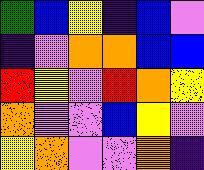[["green", "blue", "yellow", "indigo", "blue", "violet"], ["indigo", "violet", "orange", "orange", "blue", "blue"], ["red", "yellow", "violet", "red", "orange", "yellow"], ["orange", "violet", "violet", "blue", "yellow", "violet"], ["yellow", "orange", "violet", "violet", "orange", "indigo"]]